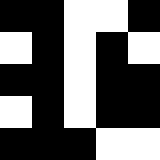[["black", "black", "white", "white", "black"], ["white", "black", "white", "black", "white"], ["black", "black", "white", "black", "black"], ["white", "black", "white", "black", "black"], ["black", "black", "black", "white", "white"]]